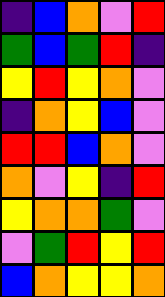[["indigo", "blue", "orange", "violet", "red"], ["green", "blue", "green", "red", "indigo"], ["yellow", "red", "yellow", "orange", "violet"], ["indigo", "orange", "yellow", "blue", "violet"], ["red", "red", "blue", "orange", "violet"], ["orange", "violet", "yellow", "indigo", "red"], ["yellow", "orange", "orange", "green", "violet"], ["violet", "green", "red", "yellow", "red"], ["blue", "orange", "yellow", "yellow", "orange"]]